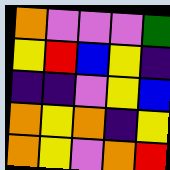[["orange", "violet", "violet", "violet", "green"], ["yellow", "red", "blue", "yellow", "indigo"], ["indigo", "indigo", "violet", "yellow", "blue"], ["orange", "yellow", "orange", "indigo", "yellow"], ["orange", "yellow", "violet", "orange", "red"]]